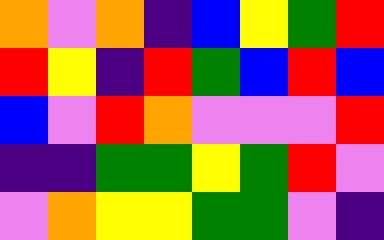[["orange", "violet", "orange", "indigo", "blue", "yellow", "green", "red"], ["red", "yellow", "indigo", "red", "green", "blue", "red", "blue"], ["blue", "violet", "red", "orange", "violet", "violet", "violet", "red"], ["indigo", "indigo", "green", "green", "yellow", "green", "red", "violet"], ["violet", "orange", "yellow", "yellow", "green", "green", "violet", "indigo"]]